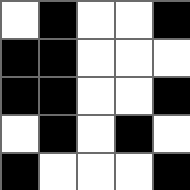[["white", "black", "white", "white", "black"], ["black", "black", "white", "white", "white"], ["black", "black", "white", "white", "black"], ["white", "black", "white", "black", "white"], ["black", "white", "white", "white", "black"]]